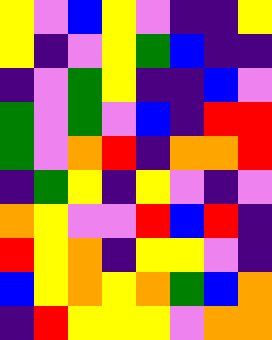[["yellow", "violet", "blue", "yellow", "violet", "indigo", "indigo", "yellow"], ["yellow", "indigo", "violet", "yellow", "green", "blue", "indigo", "indigo"], ["indigo", "violet", "green", "yellow", "indigo", "indigo", "blue", "violet"], ["green", "violet", "green", "violet", "blue", "indigo", "red", "red"], ["green", "violet", "orange", "red", "indigo", "orange", "orange", "red"], ["indigo", "green", "yellow", "indigo", "yellow", "violet", "indigo", "violet"], ["orange", "yellow", "violet", "violet", "red", "blue", "red", "indigo"], ["red", "yellow", "orange", "indigo", "yellow", "yellow", "violet", "indigo"], ["blue", "yellow", "orange", "yellow", "orange", "green", "blue", "orange"], ["indigo", "red", "yellow", "yellow", "yellow", "violet", "orange", "orange"]]